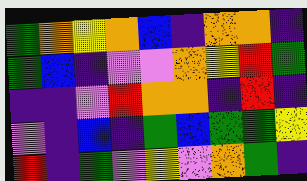[["green", "orange", "yellow", "orange", "blue", "indigo", "orange", "orange", "indigo"], ["green", "blue", "indigo", "violet", "violet", "orange", "yellow", "red", "green"], ["indigo", "indigo", "violet", "red", "orange", "orange", "indigo", "red", "indigo"], ["violet", "indigo", "blue", "indigo", "green", "blue", "green", "green", "yellow"], ["red", "indigo", "green", "violet", "yellow", "violet", "orange", "green", "indigo"]]